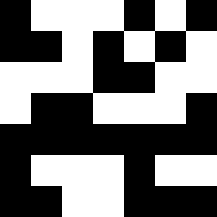[["black", "white", "white", "white", "black", "white", "black"], ["black", "black", "white", "black", "white", "black", "white"], ["white", "white", "white", "black", "black", "white", "white"], ["white", "black", "black", "white", "white", "white", "black"], ["black", "black", "black", "black", "black", "black", "black"], ["black", "white", "white", "white", "black", "white", "white"], ["black", "black", "white", "white", "black", "black", "black"]]